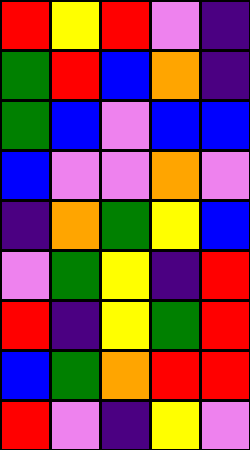[["red", "yellow", "red", "violet", "indigo"], ["green", "red", "blue", "orange", "indigo"], ["green", "blue", "violet", "blue", "blue"], ["blue", "violet", "violet", "orange", "violet"], ["indigo", "orange", "green", "yellow", "blue"], ["violet", "green", "yellow", "indigo", "red"], ["red", "indigo", "yellow", "green", "red"], ["blue", "green", "orange", "red", "red"], ["red", "violet", "indigo", "yellow", "violet"]]